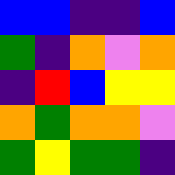[["blue", "blue", "indigo", "indigo", "blue"], ["green", "indigo", "orange", "violet", "orange"], ["indigo", "red", "blue", "yellow", "yellow"], ["orange", "green", "orange", "orange", "violet"], ["green", "yellow", "green", "green", "indigo"]]